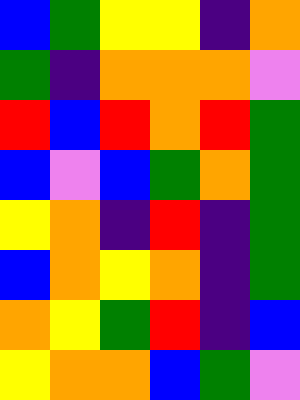[["blue", "green", "yellow", "yellow", "indigo", "orange"], ["green", "indigo", "orange", "orange", "orange", "violet"], ["red", "blue", "red", "orange", "red", "green"], ["blue", "violet", "blue", "green", "orange", "green"], ["yellow", "orange", "indigo", "red", "indigo", "green"], ["blue", "orange", "yellow", "orange", "indigo", "green"], ["orange", "yellow", "green", "red", "indigo", "blue"], ["yellow", "orange", "orange", "blue", "green", "violet"]]